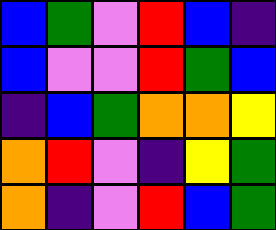[["blue", "green", "violet", "red", "blue", "indigo"], ["blue", "violet", "violet", "red", "green", "blue"], ["indigo", "blue", "green", "orange", "orange", "yellow"], ["orange", "red", "violet", "indigo", "yellow", "green"], ["orange", "indigo", "violet", "red", "blue", "green"]]